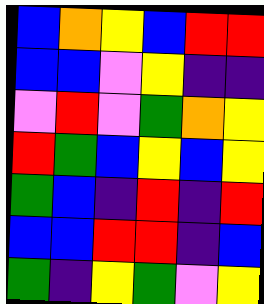[["blue", "orange", "yellow", "blue", "red", "red"], ["blue", "blue", "violet", "yellow", "indigo", "indigo"], ["violet", "red", "violet", "green", "orange", "yellow"], ["red", "green", "blue", "yellow", "blue", "yellow"], ["green", "blue", "indigo", "red", "indigo", "red"], ["blue", "blue", "red", "red", "indigo", "blue"], ["green", "indigo", "yellow", "green", "violet", "yellow"]]